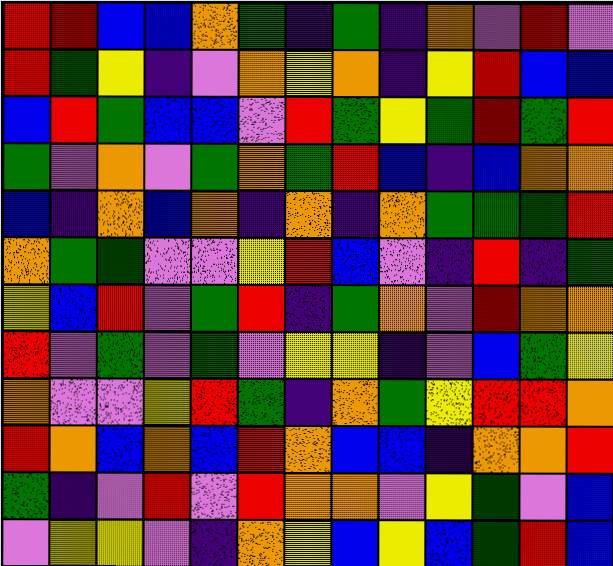[["red", "red", "blue", "blue", "orange", "green", "indigo", "green", "indigo", "orange", "violet", "red", "violet"], ["red", "green", "yellow", "indigo", "violet", "orange", "yellow", "orange", "indigo", "yellow", "red", "blue", "blue"], ["blue", "red", "green", "blue", "blue", "violet", "red", "green", "yellow", "green", "red", "green", "red"], ["green", "violet", "orange", "violet", "green", "orange", "green", "red", "blue", "indigo", "blue", "orange", "orange"], ["blue", "indigo", "orange", "blue", "orange", "indigo", "orange", "indigo", "orange", "green", "green", "green", "red"], ["orange", "green", "green", "violet", "violet", "yellow", "red", "blue", "violet", "indigo", "red", "indigo", "green"], ["yellow", "blue", "red", "violet", "green", "red", "indigo", "green", "orange", "violet", "red", "orange", "orange"], ["red", "violet", "green", "violet", "green", "violet", "yellow", "yellow", "indigo", "violet", "blue", "green", "yellow"], ["orange", "violet", "violet", "yellow", "red", "green", "indigo", "orange", "green", "yellow", "red", "red", "orange"], ["red", "orange", "blue", "orange", "blue", "red", "orange", "blue", "blue", "indigo", "orange", "orange", "red"], ["green", "indigo", "violet", "red", "violet", "red", "orange", "orange", "violet", "yellow", "green", "violet", "blue"], ["violet", "yellow", "yellow", "violet", "indigo", "orange", "yellow", "blue", "yellow", "blue", "green", "red", "blue"]]